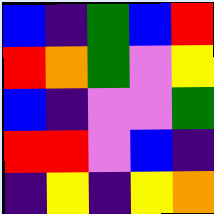[["blue", "indigo", "green", "blue", "red"], ["red", "orange", "green", "violet", "yellow"], ["blue", "indigo", "violet", "violet", "green"], ["red", "red", "violet", "blue", "indigo"], ["indigo", "yellow", "indigo", "yellow", "orange"]]